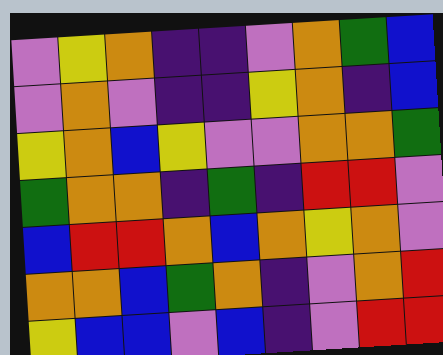[["violet", "yellow", "orange", "indigo", "indigo", "violet", "orange", "green", "blue"], ["violet", "orange", "violet", "indigo", "indigo", "yellow", "orange", "indigo", "blue"], ["yellow", "orange", "blue", "yellow", "violet", "violet", "orange", "orange", "green"], ["green", "orange", "orange", "indigo", "green", "indigo", "red", "red", "violet"], ["blue", "red", "red", "orange", "blue", "orange", "yellow", "orange", "violet"], ["orange", "orange", "blue", "green", "orange", "indigo", "violet", "orange", "red"], ["yellow", "blue", "blue", "violet", "blue", "indigo", "violet", "red", "red"]]